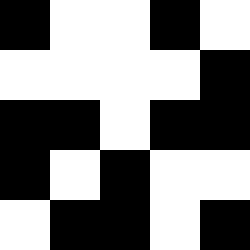[["black", "white", "white", "black", "white"], ["white", "white", "white", "white", "black"], ["black", "black", "white", "black", "black"], ["black", "white", "black", "white", "white"], ["white", "black", "black", "white", "black"]]